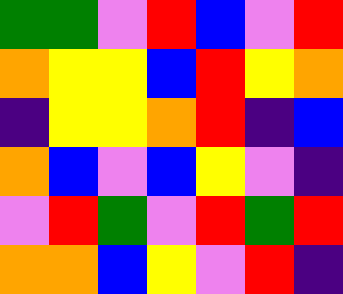[["green", "green", "violet", "red", "blue", "violet", "red"], ["orange", "yellow", "yellow", "blue", "red", "yellow", "orange"], ["indigo", "yellow", "yellow", "orange", "red", "indigo", "blue"], ["orange", "blue", "violet", "blue", "yellow", "violet", "indigo"], ["violet", "red", "green", "violet", "red", "green", "red"], ["orange", "orange", "blue", "yellow", "violet", "red", "indigo"]]